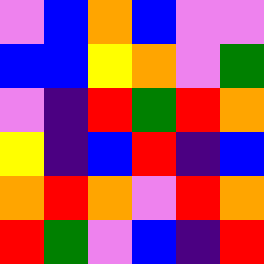[["violet", "blue", "orange", "blue", "violet", "violet"], ["blue", "blue", "yellow", "orange", "violet", "green"], ["violet", "indigo", "red", "green", "red", "orange"], ["yellow", "indigo", "blue", "red", "indigo", "blue"], ["orange", "red", "orange", "violet", "red", "orange"], ["red", "green", "violet", "blue", "indigo", "red"]]